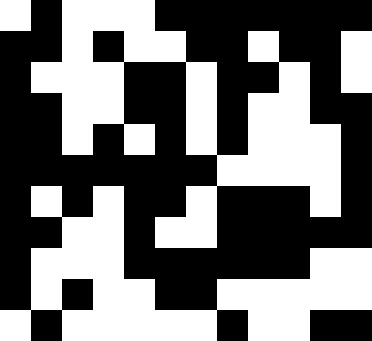[["white", "black", "white", "white", "white", "black", "black", "black", "black", "black", "black", "black"], ["black", "black", "white", "black", "white", "white", "black", "black", "white", "black", "black", "white"], ["black", "white", "white", "white", "black", "black", "white", "black", "black", "white", "black", "white"], ["black", "black", "white", "white", "black", "black", "white", "black", "white", "white", "black", "black"], ["black", "black", "white", "black", "white", "black", "white", "black", "white", "white", "white", "black"], ["black", "black", "black", "black", "black", "black", "black", "white", "white", "white", "white", "black"], ["black", "white", "black", "white", "black", "black", "white", "black", "black", "black", "white", "black"], ["black", "black", "white", "white", "black", "white", "white", "black", "black", "black", "black", "black"], ["black", "white", "white", "white", "black", "black", "black", "black", "black", "black", "white", "white"], ["black", "white", "black", "white", "white", "black", "black", "white", "white", "white", "white", "white"], ["white", "black", "white", "white", "white", "white", "white", "black", "white", "white", "black", "black"]]